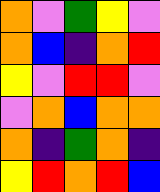[["orange", "violet", "green", "yellow", "violet"], ["orange", "blue", "indigo", "orange", "red"], ["yellow", "violet", "red", "red", "violet"], ["violet", "orange", "blue", "orange", "orange"], ["orange", "indigo", "green", "orange", "indigo"], ["yellow", "red", "orange", "red", "blue"]]